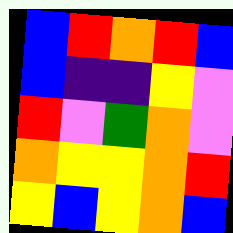[["blue", "red", "orange", "red", "blue"], ["blue", "indigo", "indigo", "yellow", "violet"], ["red", "violet", "green", "orange", "violet"], ["orange", "yellow", "yellow", "orange", "red"], ["yellow", "blue", "yellow", "orange", "blue"]]